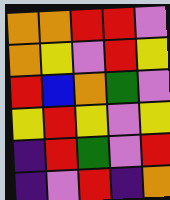[["orange", "orange", "red", "red", "violet"], ["orange", "yellow", "violet", "red", "yellow"], ["red", "blue", "orange", "green", "violet"], ["yellow", "red", "yellow", "violet", "yellow"], ["indigo", "red", "green", "violet", "red"], ["indigo", "violet", "red", "indigo", "orange"]]